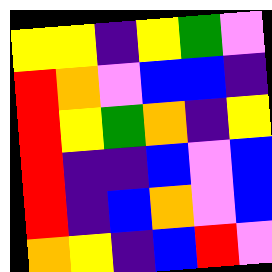[["yellow", "yellow", "indigo", "yellow", "green", "violet"], ["red", "orange", "violet", "blue", "blue", "indigo"], ["red", "yellow", "green", "orange", "indigo", "yellow"], ["red", "indigo", "indigo", "blue", "violet", "blue"], ["red", "indigo", "blue", "orange", "violet", "blue"], ["orange", "yellow", "indigo", "blue", "red", "violet"]]